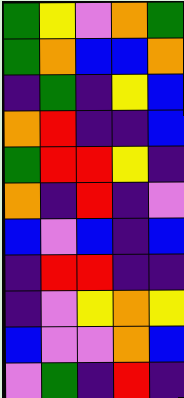[["green", "yellow", "violet", "orange", "green"], ["green", "orange", "blue", "blue", "orange"], ["indigo", "green", "indigo", "yellow", "blue"], ["orange", "red", "indigo", "indigo", "blue"], ["green", "red", "red", "yellow", "indigo"], ["orange", "indigo", "red", "indigo", "violet"], ["blue", "violet", "blue", "indigo", "blue"], ["indigo", "red", "red", "indigo", "indigo"], ["indigo", "violet", "yellow", "orange", "yellow"], ["blue", "violet", "violet", "orange", "blue"], ["violet", "green", "indigo", "red", "indigo"]]